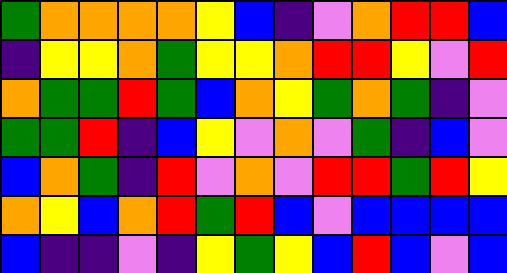[["green", "orange", "orange", "orange", "orange", "yellow", "blue", "indigo", "violet", "orange", "red", "red", "blue"], ["indigo", "yellow", "yellow", "orange", "green", "yellow", "yellow", "orange", "red", "red", "yellow", "violet", "red"], ["orange", "green", "green", "red", "green", "blue", "orange", "yellow", "green", "orange", "green", "indigo", "violet"], ["green", "green", "red", "indigo", "blue", "yellow", "violet", "orange", "violet", "green", "indigo", "blue", "violet"], ["blue", "orange", "green", "indigo", "red", "violet", "orange", "violet", "red", "red", "green", "red", "yellow"], ["orange", "yellow", "blue", "orange", "red", "green", "red", "blue", "violet", "blue", "blue", "blue", "blue"], ["blue", "indigo", "indigo", "violet", "indigo", "yellow", "green", "yellow", "blue", "red", "blue", "violet", "blue"]]